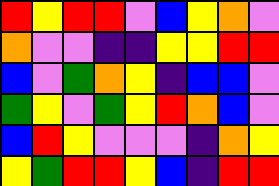[["red", "yellow", "red", "red", "violet", "blue", "yellow", "orange", "violet"], ["orange", "violet", "violet", "indigo", "indigo", "yellow", "yellow", "red", "red"], ["blue", "violet", "green", "orange", "yellow", "indigo", "blue", "blue", "violet"], ["green", "yellow", "violet", "green", "yellow", "red", "orange", "blue", "violet"], ["blue", "red", "yellow", "violet", "violet", "violet", "indigo", "orange", "yellow"], ["yellow", "green", "red", "red", "yellow", "blue", "indigo", "red", "red"]]